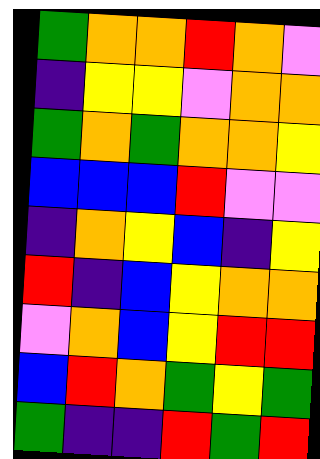[["green", "orange", "orange", "red", "orange", "violet"], ["indigo", "yellow", "yellow", "violet", "orange", "orange"], ["green", "orange", "green", "orange", "orange", "yellow"], ["blue", "blue", "blue", "red", "violet", "violet"], ["indigo", "orange", "yellow", "blue", "indigo", "yellow"], ["red", "indigo", "blue", "yellow", "orange", "orange"], ["violet", "orange", "blue", "yellow", "red", "red"], ["blue", "red", "orange", "green", "yellow", "green"], ["green", "indigo", "indigo", "red", "green", "red"]]